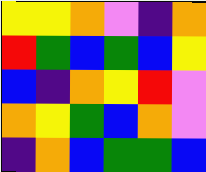[["yellow", "yellow", "orange", "violet", "indigo", "orange"], ["red", "green", "blue", "green", "blue", "yellow"], ["blue", "indigo", "orange", "yellow", "red", "violet"], ["orange", "yellow", "green", "blue", "orange", "violet"], ["indigo", "orange", "blue", "green", "green", "blue"]]